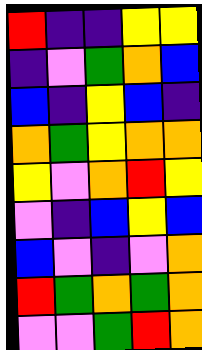[["red", "indigo", "indigo", "yellow", "yellow"], ["indigo", "violet", "green", "orange", "blue"], ["blue", "indigo", "yellow", "blue", "indigo"], ["orange", "green", "yellow", "orange", "orange"], ["yellow", "violet", "orange", "red", "yellow"], ["violet", "indigo", "blue", "yellow", "blue"], ["blue", "violet", "indigo", "violet", "orange"], ["red", "green", "orange", "green", "orange"], ["violet", "violet", "green", "red", "orange"]]